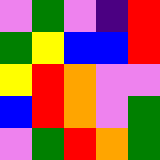[["violet", "green", "violet", "indigo", "red"], ["green", "yellow", "blue", "blue", "red"], ["yellow", "red", "orange", "violet", "violet"], ["blue", "red", "orange", "violet", "green"], ["violet", "green", "red", "orange", "green"]]